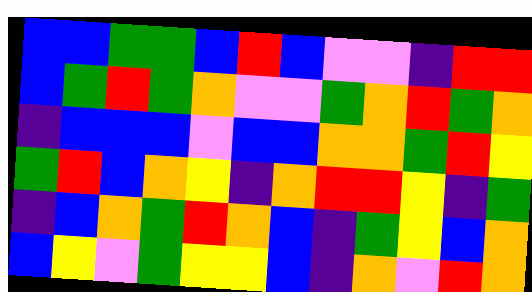[["blue", "blue", "green", "green", "blue", "red", "blue", "violet", "violet", "indigo", "red", "red"], ["blue", "green", "red", "green", "orange", "violet", "violet", "green", "orange", "red", "green", "orange"], ["indigo", "blue", "blue", "blue", "violet", "blue", "blue", "orange", "orange", "green", "red", "yellow"], ["green", "red", "blue", "orange", "yellow", "indigo", "orange", "red", "red", "yellow", "indigo", "green"], ["indigo", "blue", "orange", "green", "red", "orange", "blue", "indigo", "green", "yellow", "blue", "orange"], ["blue", "yellow", "violet", "green", "yellow", "yellow", "blue", "indigo", "orange", "violet", "red", "orange"]]